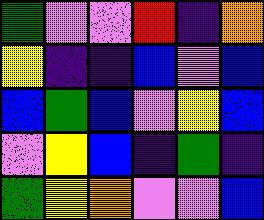[["green", "violet", "violet", "red", "indigo", "orange"], ["yellow", "indigo", "indigo", "blue", "violet", "blue"], ["blue", "green", "blue", "violet", "yellow", "blue"], ["violet", "yellow", "blue", "indigo", "green", "indigo"], ["green", "yellow", "orange", "violet", "violet", "blue"]]